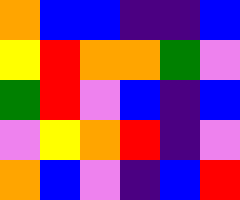[["orange", "blue", "blue", "indigo", "indigo", "blue"], ["yellow", "red", "orange", "orange", "green", "violet"], ["green", "red", "violet", "blue", "indigo", "blue"], ["violet", "yellow", "orange", "red", "indigo", "violet"], ["orange", "blue", "violet", "indigo", "blue", "red"]]